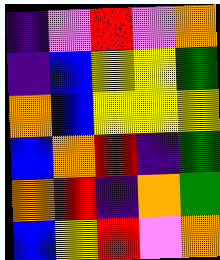[["indigo", "violet", "red", "violet", "orange"], ["indigo", "blue", "yellow", "yellow", "green"], ["orange", "blue", "yellow", "yellow", "yellow"], ["blue", "orange", "red", "indigo", "green"], ["orange", "red", "indigo", "orange", "green"], ["blue", "yellow", "red", "violet", "orange"]]